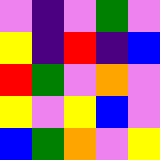[["violet", "indigo", "violet", "green", "violet"], ["yellow", "indigo", "red", "indigo", "blue"], ["red", "green", "violet", "orange", "violet"], ["yellow", "violet", "yellow", "blue", "violet"], ["blue", "green", "orange", "violet", "yellow"]]